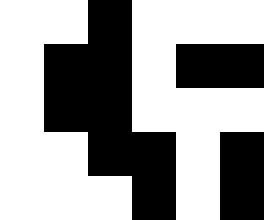[["white", "white", "black", "white", "white", "white"], ["white", "black", "black", "white", "black", "black"], ["white", "black", "black", "white", "white", "white"], ["white", "white", "black", "black", "white", "black"], ["white", "white", "white", "black", "white", "black"]]